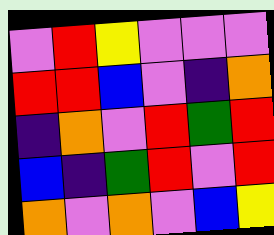[["violet", "red", "yellow", "violet", "violet", "violet"], ["red", "red", "blue", "violet", "indigo", "orange"], ["indigo", "orange", "violet", "red", "green", "red"], ["blue", "indigo", "green", "red", "violet", "red"], ["orange", "violet", "orange", "violet", "blue", "yellow"]]